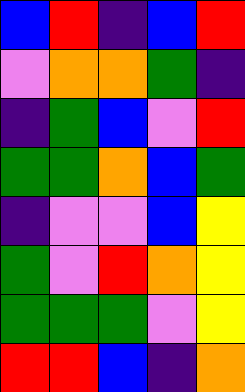[["blue", "red", "indigo", "blue", "red"], ["violet", "orange", "orange", "green", "indigo"], ["indigo", "green", "blue", "violet", "red"], ["green", "green", "orange", "blue", "green"], ["indigo", "violet", "violet", "blue", "yellow"], ["green", "violet", "red", "orange", "yellow"], ["green", "green", "green", "violet", "yellow"], ["red", "red", "blue", "indigo", "orange"]]